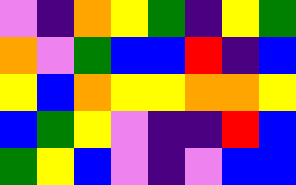[["violet", "indigo", "orange", "yellow", "green", "indigo", "yellow", "green"], ["orange", "violet", "green", "blue", "blue", "red", "indigo", "blue"], ["yellow", "blue", "orange", "yellow", "yellow", "orange", "orange", "yellow"], ["blue", "green", "yellow", "violet", "indigo", "indigo", "red", "blue"], ["green", "yellow", "blue", "violet", "indigo", "violet", "blue", "blue"]]